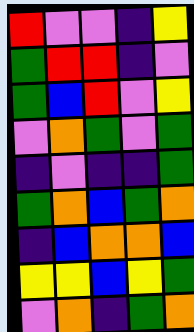[["red", "violet", "violet", "indigo", "yellow"], ["green", "red", "red", "indigo", "violet"], ["green", "blue", "red", "violet", "yellow"], ["violet", "orange", "green", "violet", "green"], ["indigo", "violet", "indigo", "indigo", "green"], ["green", "orange", "blue", "green", "orange"], ["indigo", "blue", "orange", "orange", "blue"], ["yellow", "yellow", "blue", "yellow", "green"], ["violet", "orange", "indigo", "green", "orange"]]